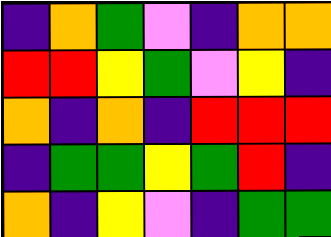[["indigo", "orange", "green", "violet", "indigo", "orange", "orange"], ["red", "red", "yellow", "green", "violet", "yellow", "indigo"], ["orange", "indigo", "orange", "indigo", "red", "red", "red"], ["indigo", "green", "green", "yellow", "green", "red", "indigo"], ["orange", "indigo", "yellow", "violet", "indigo", "green", "green"]]